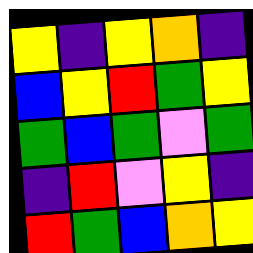[["yellow", "indigo", "yellow", "orange", "indigo"], ["blue", "yellow", "red", "green", "yellow"], ["green", "blue", "green", "violet", "green"], ["indigo", "red", "violet", "yellow", "indigo"], ["red", "green", "blue", "orange", "yellow"]]